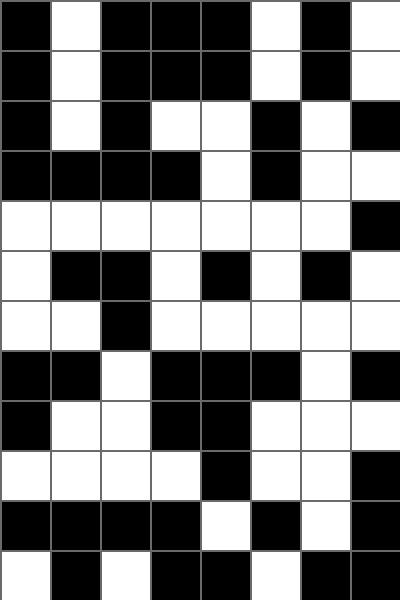[["black", "white", "black", "black", "black", "white", "black", "white"], ["black", "white", "black", "black", "black", "white", "black", "white"], ["black", "white", "black", "white", "white", "black", "white", "black"], ["black", "black", "black", "black", "white", "black", "white", "white"], ["white", "white", "white", "white", "white", "white", "white", "black"], ["white", "black", "black", "white", "black", "white", "black", "white"], ["white", "white", "black", "white", "white", "white", "white", "white"], ["black", "black", "white", "black", "black", "black", "white", "black"], ["black", "white", "white", "black", "black", "white", "white", "white"], ["white", "white", "white", "white", "black", "white", "white", "black"], ["black", "black", "black", "black", "white", "black", "white", "black"], ["white", "black", "white", "black", "black", "white", "black", "black"]]